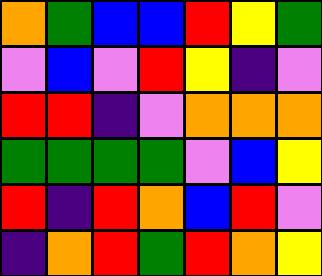[["orange", "green", "blue", "blue", "red", "yellow", "green"], ["violet", "blue", "violet", "red", "yellow", "indigo", "violet"], ["red", "red", "indigo", "violet", "orange", "orange", "orange"], ["green", "green", "green", "green", "violet", "blue", "yellow"], ["red", "indigo", "red", "orange", "blue", "red", "violet"], ["indigo", "orange", "red", "green", "red", "orange", "yellow"]]